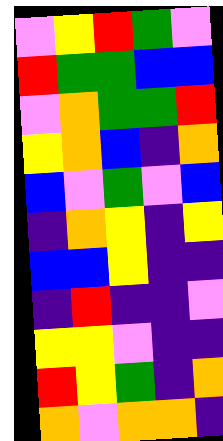[["violet", "yellow", "red", "green", "violet"], ["red", "green", "green", "blue", "blue"], ["violet", "orange", "green", "green", "red"], ["yellow", "orange", "blue", "indigo", "orange"], ["blue", "violet", "green", "violet", "blue"], ["indigo", "orange", "yellow", "indigo", "yellow"], ["blue", "blue", "yellow", "indigo", "indigo"], ["indigo", "red", "indigo", "indigo", "violet"], ["yellow", "yellow", "violet", "indigo", "indigo"], ["red", "yellow", "green", "indigo", "orange"], ["orange", "violet", "orange", "orange", "indigo"]]